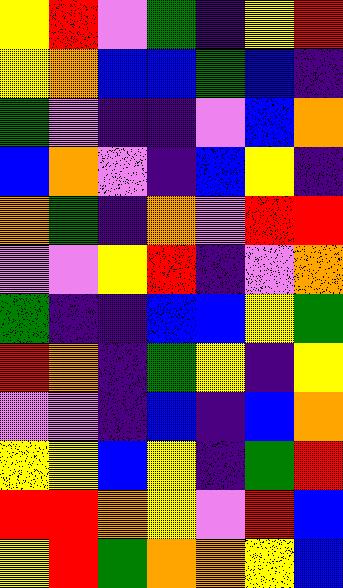[["yellow", "red", "violet", "green", "indigo", "yellow", "red"], ["yellow", "orange", "blue", "blue", "green", "blue", "indigo"], ["green", "violet", "indigo", "indigo", "violet", "blue", "orange"], ["blue", "orange", "violet", "indigo", "blue", "yellow", "indigo"], ["orange", "green", "indigo", "orange", "violet", "red", "red"], ["violet", "violet", "yellow", "red", "indigo", "violet", "orange"], ["green", "indigo", "indigo", "blue", "blue", "yellow", "green"], ["red", "orange", "indigo", "green", "yellow", "indigo", "yellow"], ["violet", "violet", "indigo", "blue", "indigo", "blue", "orange"], ["yellow", "yellow", "blue", "yellow", "indigo", "green", "red"], ["red", "red", "orange", "yellow", "violet", "red", "blue"], ["yellow", "red", "green", "orange", "orange", "yellow", "blue"]]